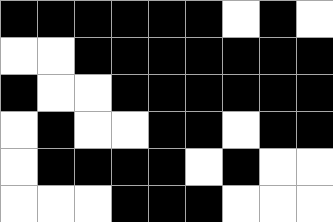[["black", "black", "black", "black", "black", "black", "white", "black", "white"], ["white", "white", "black", "black", "black", "black", "black", "black", "black"], ["black", "white", "white", "black", "black", "black", "black", "black", "black"], ["white", "black", "white", "white", "black", "black", "white", "black", "black"], ["white", "black", "black", "black", "black", "white", "black", "white", "white"], ["white", "white", "white", "black", "black", "black", "white", "white", "white"]]